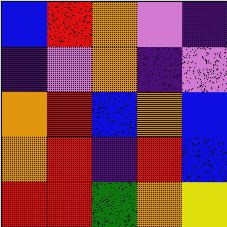[["blue", "red", "orange", "violet", "indigo"], ["indigo", "violet", "orange", "indigo", "violet"], ["orange", "red", "blue", "orange", "blue"], ["orange", "red", "indigo", "red", "blue"], ["red", "red", "green", "orange", "yellow"]]